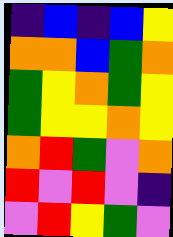[["indigo", "blue", "indigo", "blue", "yellow"], ["orange", "orange", "blue", "green", "orange"], ["green", "yellow", "orange", "green", "yellow"], ["green", "yellow", "yellow", "orange", "yellow"], ["orange", "red", "green", "violet", "orange"], ["red", "violet", "red", "violet", "indigo"], ["violet", "red", "yellow", "green", "violet"]]